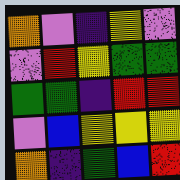[["orange", "violet", "indigo", "yellow", "violet"], ["violet", "red", "yellow", "green", "green"], ["green", "green", "indigo", "red", "red"], ["violet", "blue", "yellow", "yellow", "yellow"], ["orange", "indigo", "green", "blue", "red"]]